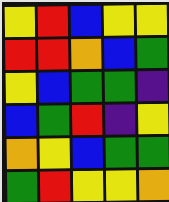[["yellow", "red", "blue", "yellow", "yellow"], ["red", "red", "orange", "blue", "green"], ["yellow", "blue", "green", "green", "indigo"], ["blue", "green", "red", "indigo", "yellow"], ["orange", "yellow", "blue", "green", "green"], ["green", "red", "yellow", "yellow", "orange"]]